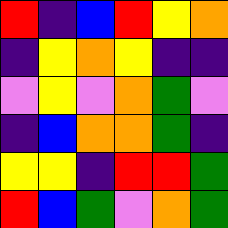[["red", "indigo", "blue", "red", "yellow", "orange"], ["indigo", "yellow", "orange", "yellow", "indigo", "indigo"], ["violet", "yellow", "violet", "orange", "green", "violet"], ["indigo", "blue", "orange", "orange", "green", "indigo"], ["yellow", "yellow", "indigo", "red", "red", "green"], ["red", "blue", "green", "violet", "orange", "green"]]